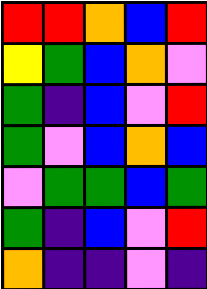[["red", "red", "orange", "blue", "red"], ["yellow", "green", "blue", "orange", "violet"], ["green", "indigo", "blue", "violet", "red"], ["green", "violet", "blue", "orange", "blue"], ["violet", "green", "green", "blue", "green"], ["green", "indigo", "blue", "violet", "red"], ["orange", "indigo", "indigo", "violet", "indigo"]]